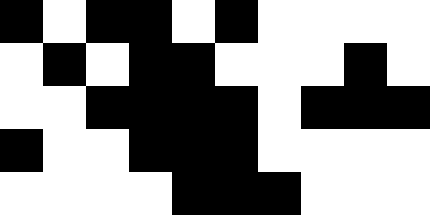[["black", "white", "black", "black", "white", "black", "white", "white", "white", "white"], ["white", "black", "white", "black", "black", "white", "white", "white", "black", "white"], ["white", "white", "black", "black", "black", "black", "white", "black", "black", "black"], ["black", "white", "white", "black", "black", "black", "white", "white", "white", "white"], ["white", "white", "white", "white", "black", "black", "black", "white", "white", "white"]]